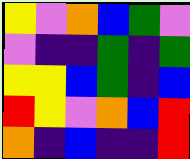[["yellow", "violet", "orange", "blue", "green", "violet"], ["violet", "indigo", "indigo", "green", "indigo", "green"], ["yellow", "yellow", "blue", "green", "indigo", "blue"], ["red", "yellow", "violet", "orange", "blue", "red"], ["orange", "indigo", "blue", "indigo", "indigo", "red"]]